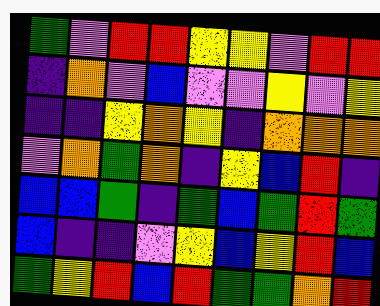[["green", "violet", "red", "red", "yellow", "yellow", "violet", "red", "red"], ["indigo", "orange", "violet", "blue", "violet", "violet", "yellow", "violet", "yellow"], ["indigo", "indigo", "yellow", "orange", "yellow", "indigo", "orange", "orange", "orange"], ["violet", "orange", "green", "orange", "indigo", "yellow", "blue", "red", "indigo"], ["blue", "blue", "green", "indigo", "green", "blue", "green", "red", "green"], ["blue", "indigo", "indigo", "violet", "yellow", "blue", "yellow", "red", "blue"], ["green", "yellow", "red", "blue", "red", "green", "green", "orange", "red"]]